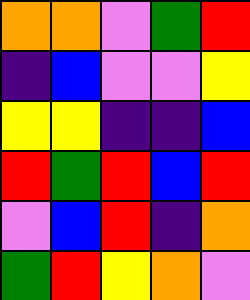[["orange", "orange", "violet", "green", "red"], ["indigo", "blue", "violet", "violet", "yellow"], ["yellow", "yellow", "indigo", "indigo", "blue"], ["red", "green", "red", "blue", "red"], ["violet", "blue", "red", "indigo", "orange"], ["green", "red", "yellow", "orange", "violet"]]